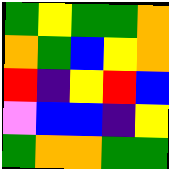[["green", "yellow", "green", "green", "orange"], ["orange", "green", "blue", "yellow", "orange"], ["red", "indigo", "yellow", "red", "blue"], ["violet", "blue", "blue", "indigo", "yellow"], ["green", "orange", "orange", "green", "green"]]